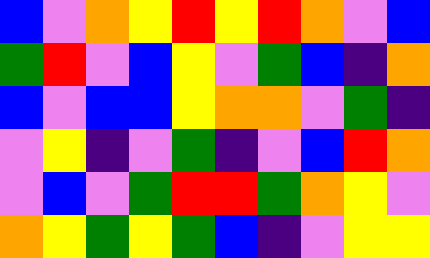[["blue", "violet", "orange", "yellow", "red", "yellow", "red", "orange", "violet", "blue"], ["green", "red", "violet", "blue", "yellow", "violet", "green", "blue", "indigo", "orange"], ["blue", "violet", "blue", "blue", "yellow", "orange", "orange", "violet", "green", "indigo"], ["violet", "yellow", "indigo", "violet", "green", "indigo", "violet", "blue", "red", "orange"], ["violet", "blue", "violet", "green", "red", "red", "green", "orange", "yellow", "violet"], ["orange", "yellow", "green", "yellow", "green", "blue", "indigo", "violet", "yellow", "yellow"]]